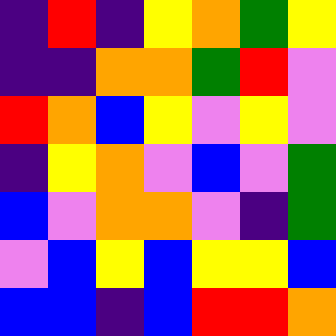[["indigo", "red", "indigo", "yellow", "orange", "green", "yellow"], ["indigo", "indigo", "orange", "orange", "green", "red", "violet"], ["red", "orange", "blue", "yellow", "violet", "yellow", "violet"], ["indigo", "yellow", "orange", "violet", "blue", "violet", "green"], ["blue", "violet", "orange", "orange", "violet", "indigo", "green"], ["violet", "blue", "yellow", "blue", "yellow", "yellow", "blue"], ["blue", "blue", "indigo", "blue", "red", "red", "orange"]]